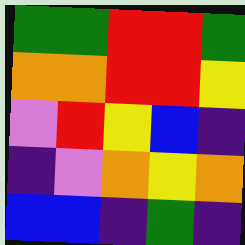[["green", "green", "red", "red", "green"], ["orange", "orange", "red", "red", "yellow"], ["violet", "red", "yellow", "blue", "indigo"], ["indigo", "violet", "orange", "yellow", "orange"], ["blue", "blue", "indigo", "green", "indigo"]]